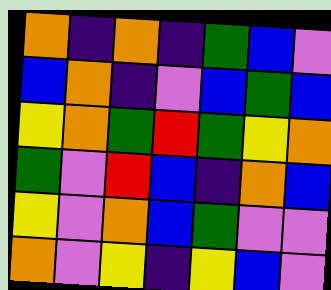[["orange", "indigo", "orange", "indigo", "green", "blue", "violet"], ["blue", "orange", "indigo", "violet", "blue", "green", "blue"], ["yellow", "orange", "green", "red", "green", "yellow", "orange"], ["green", "violet", "red", "blue", "indigo", "orange", "blue"], ["yellow", "violet", "orange", "blue", "green", "violet", "violet"], ["orange", "violet", "yellow", "indigo", "yellow", "blue", "violet"]]